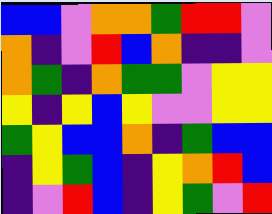[["blue", "blue", "violet", "orange", "orange", "green", "red", "red", "violet"], ["orange", "indigo", "violet", "red", "blue", "orange", "indigo", "indigo", "violet"], ["orange", "green", "indigo", "orange", "green", "green", "violet", "yellow", "yellow"], ["yellow", "indigo", "yellow", "blue", "yellow", "violet", "violet", "yellow", "yellow"], ["green", "yellow", "blue", "blue", "orange", "indigo", "green", "blue", "blue"], ["indigo", "yellow", "green", "blue", "indigo", "yellow", "orange", "red", "blue"], ["indigo", "violet", "red", "blue", "indigo", "yellow", "green", "violet", "red"]]